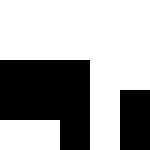[["white", "white", "white", "white", "white"], ["white", "white", "white", "white", "white"], ["black", "black", "black", "white", "white"], ["black", "black", "black", "white", "black"], ["white", "white", "black", "white", "black"]]